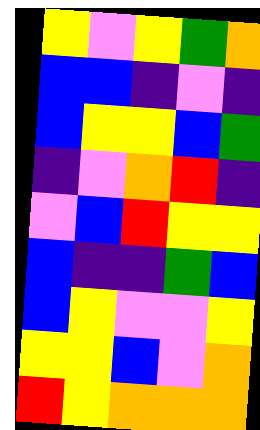[["yellow", "violet", "yellow", "green", "orange"], ["blue", "blue", "indigo", "violet", "indigo"], ["blue", "yellow", "yellow", "blue", "green"], ["indigo", "violet", "orange", "red", "indigo"], ["violet", "blue", "red", "yellow", "yellow"], ["blue", "indigo", "indigo", "green", "blue"], ["blue", "yellow", "violet", "violet", "yellow"], ["yellow", "yellow", "blue", "violet", "orange"], ["red", "yellow", "orange", "orange", "orange"]]